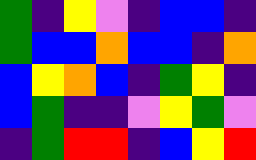[["green", "indigo", "yellow", "violet", "indigo", "blue", "blue", "indigo"], ["green", "blue", "blue", "orange", "blue", "blue", "indigo", "orange"], ["blue", "yellow", "orange", "blue", "indigo", "green", "yellow", "indigo"], ["blue", "green", "indigo", "indigo", "violet", "yellow", "green", "violet"], ["indigo", "green", "red", "red", "indigo", "blue", "yellow", "red"]]